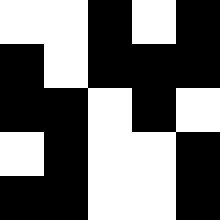[["white", "white", "black", "white", "black"], ["black", "white", "black", "black", "black"], ["black", "black", "white", "black", "white"], ["white", "black", "white", "white", "black"], ["black", "black", "white", "white", "black"]]